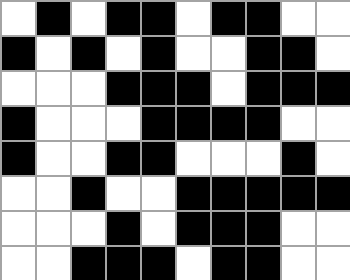[["white", "black", "white", "black", "black", "white", "black", "black", "white", "white"], ["black", "white", "black", "white", "black", "white", "white", "black", "black", "white"], ["white", "white", "white", "black", "black", "black", "white", "black", "black", "black"], ["black", "white", "white", "white", "black", "black", "black", "black", "white", "white"], ["black", "white", "white", "black", "black", "white", "white", "white", "black", "white"], ["white", "white", "black", "white", "white", "black", "black", "black", "black", "black"], ["white", "white", "white", "black", "white", "black", "black", "black", "white", "white"], ["white", "white", "black", "black", "black", "white", "black", "black", "white", "white"]]